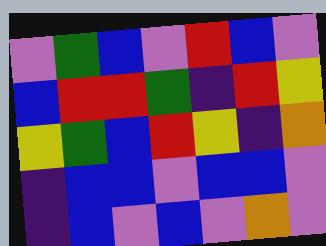[["violet", "green", "blue", "violet", "red", "blue", "violet"], ["blue", "red", "red", "green", "indigo", "red", "yellow"], ["yellow", "green", "blue", "red", "yellow", "indigo", "orange"], ["indigo", "blue", "blue", "violet", "blue", "blue", "violet"], ["indigo", "blue", "violet", "blue", "violet", "orange", "violet"]]